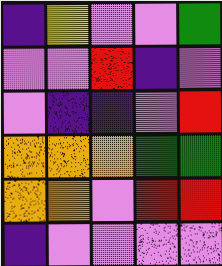[["indigo", "yellow", "violet", "violet", "green"], ["violet", "violet", "red", "indigo", "violet"], ["violet", "indigo", "indigo", "violet", "red"], ["orange", "orange", "orange", "green", "green"], ["orange", "orange", "violet", "red", "red"], ["indigo", "violet", "violet", "violet", "violet"]]